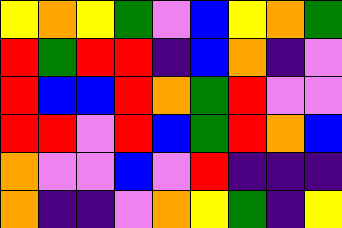[["yellow", "orange", "yellow", "green", "violet", "blue", "yellow", "orange", "green"], ["red", "green", "red", "red", "indigo", "blue", "orange", "indigo", "violet"], ["red", "blue", "blue", "red", "orange", "green", "red", "violet", "violet"], ["red", "red", "violet", "red", "blue", "green", "red", "orange", "blue"], ["orange", "violet", "violet", "blue", "violet", "red", "indigo", "indigo", "indigo"], ["orange", "indigo", "indigo", "violet", "orange", "yellow", "green", "indigo", "yellow"]]